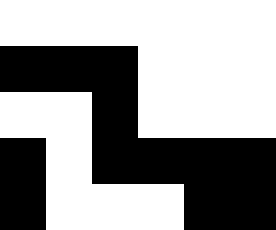[["white", "white", "white", "white", "white", "white"], ["black", "black", "black", "white", "white", "white"], ["white", "white", "black", "white", "white", "white"], ["black", "white", "black", "black", "black", "black"], ["black", "white", "white", "white", "black", "black"]]